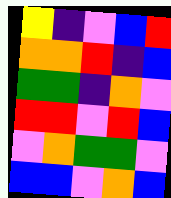[["yellow", "indigo", "violet", "blue", "red"], ["orange", "orange", "red", "indigo", "blue"], ["green", "green", "indigo", "orange", "violet"], ["red", "red", "violet", "red", "blue"], ["violet", "orange", "green", "green", "violet"], ["blue", "blue", "violet", "orange", "blue"]]